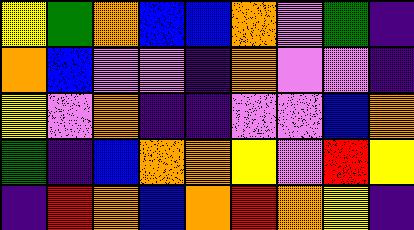[["yellow", "green", "orange", "blue", "blue", "orange", "violet", "green", "indigo"], ["orange", "blue", "violet", "violet", "indigo", "orange", "violet", "violet", "indigo"], ["yellow", "violet", "orange", "indigo", "indigo", "violet", "violet", "blue", "orange"], ["green", "indigo", "blue", "orange", "orange", "yellow", "violet", "red", "yellow"], ["indigo", "red", "orange", "blue", "orange", "red", "orange", "yellow", "indigo"]]